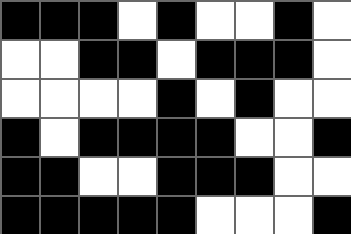[["black", "black", "black", "white", "black", "white", "white", "black", "white"], ["white", "white", "black", "black", "white", "black", "black", "black", "white"], ["white", "white", "white", "white", "black", "white", "black", "white", "white"], ["black", "white", "black", "black", "black", "black", "white", "white", "black"], ["black", "black", "white", "white", "black", "black", "black", "white", "white"], ["black", "black", "black", "black", "black", "white", "white", "white", "black"]]